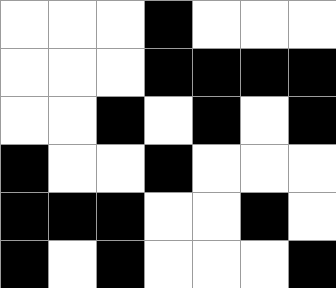[["white", "white", "white", "black", "white", "white", "white"], ["white", "white", "white", "black", "black", "black", "black"], ["white", "white", "black", "white", "black", "white", "black"], ["black", "white", "white", "black", "white", "white", "white"], ["black", "black", "black", "white", "white", "black", "white"], ["black", "white", "black", "white", "white", "white", "black"]]